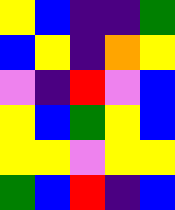[["yellow", "blue", "indigo", "indigo", "green"], ["blue", "yellow", "indigo", "orange", "yellow"], ["violet", "indigo", "red", "violet", "blue"], ["yellow", "blue", "green", "yellow", "blue"], ["yellow", "yellow", "violet", "yellow", "yellow"], ["green", "blue", "red", "indigo", "blue"]]